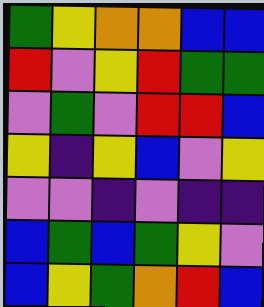[["green", "yellow", "orange", "orange", "blue", "blue"], ["red", "violet", "yellow", "red", "green", "green"], ["violet", "green", "violet", "red", "red", "blue"], ["yellow", "indigo", "yellow", "blue", "violet", "yellow"], ["violet", "violet", "indigo", "violet", "indigo", "indigo"], ["blue", "green", "blue", "green", "yellow", "violet"], ["blue", "yellow", "green", "orange", "red", "blue"]]